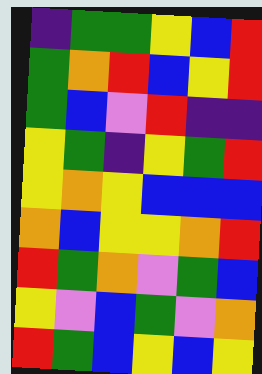[["indigo", "green", "green", "yellow", "blue", "red"], ["green", "orange", "red", "blue", "yellow", "red"], ["green", "blue", "violet", "red", "indigo", "indigo"], ["yellow", "green", "indigo", "yellow", "green", "red"], ["yellow", "orange", "yellow", "blue", "blue", "blue"], ["orange", "blue", "yellow", "yellow", "orange", "red"], ["red", "green", "orange", "violet", "green", "blue"], ["yellow", "violet", "blue", "green", "violet", "orange"], ["red", "green", "blue", "yellow", "blue", "yellow"]]